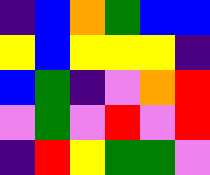[["indigo", "blue", "orange", "green", "blue", "blue"], ["yellow", "blue", "yellow", "yellow", "yellow", "indigo"], ["blue", "green", "indigo", "violet", "orange", "red"], ["violet", "green", "violet", "red", "violet", "red"], ["indigo", "red", "yellow", "green", "green", "violet"]]